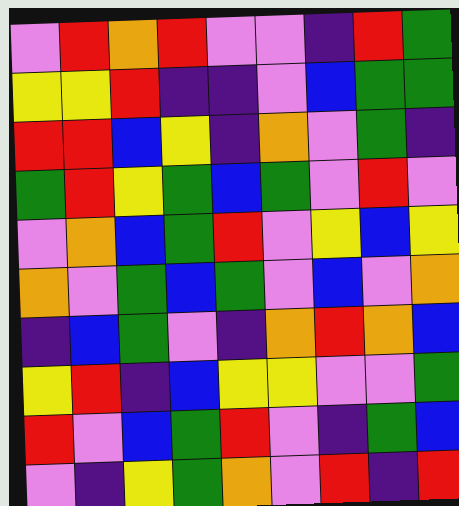[["violet", "red", "orange", "red", "violet", "violet", "indigo", "red", "green"], ["yellow", "yellow", "red", "indigo", "indigo", "violet", "blue", "green", "green"], ["red", "red", "blue", "yellow", "indigo", "orange", "violet", "green", "indigo"], ["green", "red", "yellow", "green", "blue", "green", "violet", "red", "violet"], ["violet", "orange", "blue", "green", "red", "violet", "yellow", "blue", "yellow"], ["orange", "violet", "green", "blue", "green", "violet", "blue", "violet", "orange"], ["indigo", "blue", "green", "violet", "indigo", "orange", "red", "orange", "blue"], ["yellow", "red", "indigo", "blue", "yellow", "yellow", "violet", "violet", "green"], ["red", "violet", "blue", "green", "red", "violet", "indigo", "green", "blue"], ["violet", "indigo", "yellow", "green", "orange", "violet", "red", "indigo", "red"]]